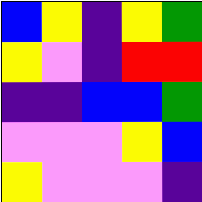[["blue", "yellow", "indigo", "yellow", "green"], ["yellow", "violet", "indigo", "red", "red"], ["indigo", "indigo", "blue", "blue", "green"], ["violet", "violet", "violet", "yellow", "blue"], ["yellow", "violet", "violet", "violet", "indigo"]]